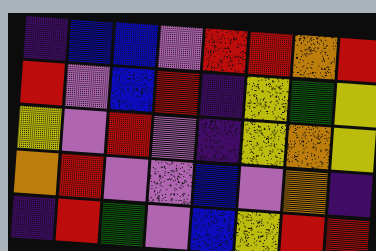[["indigo", "blue", "blue", "violet", "red", "red", "orange", "red"], ["red", "violet", "blue", "red", "indigo", "yellow", "green", "yellow"], ["yellow", "violet", "red", "violet", "indigo", "yellow", "orange", "yellow"], ["orange", "red", "violet", "violet", "blue", "violet", "orange", "indigo"], ["indigo", "red", "green", "violet", "blue", "yellow", "red", "red"]]